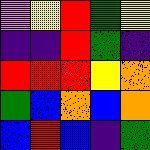[["violet", "yellow", "red", "green", "yellow"], ["indigo", "indigo", "red", "green", "indigo"], ["red", "red", "red", "yellow", "orange"], ["green", "blue", "orange", "blue", "orange"], ["blue", "red", "blue", "indigo", "green"]]